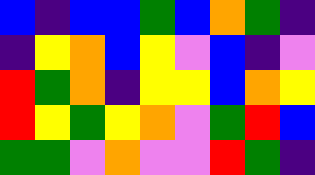[["blue", "indigo", "blue", "blue", "green", "blue", "orange", "green", "indigo"], ["indigo", "yellow", "orange", "blue", "yellow", "violet", "blue", "indigo", "violet"], ["red", "green", "orange", "indigo", "yellow", "yellow", "blue", "orange", "yellow"], ["red", "yellow", "green", "yellow", "orange", "violet", "green", "red", "blue"], ["green", "green", "violet", "orange", "violet", "violet", "red", "green", "indigo"]]